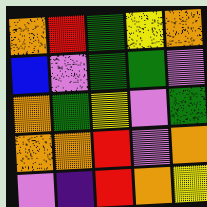[["orange", "red", "green", "yellow", "orange"], ["blue", "violet", "green", "green", "violet"], ["orange", "green", "yellow", "violet", "green"], ["orange", "orange", "red", "violet", "orange"], ["violet", "indigo", "red", "orange", "yellow"]]